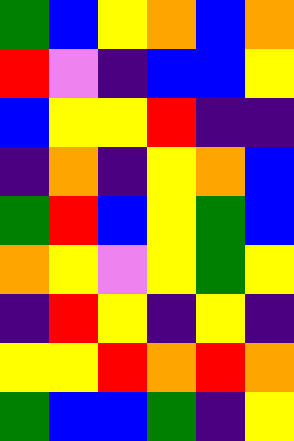[["green", "blue", "yellow", "orange", "blue", "orange"], ["red", "violet", "indigo", "blue", "blue", "yellow"], ["blue", "yellow", "yellow", "red", "indigo", "indigo"], ["indigo", "orange", "indigo", "yellow", "orange", "blue"], ["green", "red", "blue", "yellow", "green", "blue"], ["orange", "yellow", "violet", "yellow", "green", "yellow"], ["indigo", "red", "yellow", "indigo", "yellow", "indigo"], ["yellow", "yellow", "red", "orange", "red", "orange"], ["green", "blue", "blue", "green", "indigo", "yellow"]]